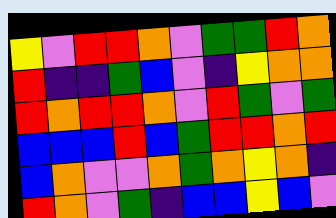[["yellow", "violet", "red", "red", "orange", "violet", "green", "green", "red", "orange"], ["red", "indigo", "indigo", "green", "blue", "violet", "indigo", "yellow", "orange", "orange"], ["red", "orange", "red", "red", "orange", "violet", "red", "green", "violet", "green"], ["blue", "blue", "blue", "red", "blue", "green", "red", "red", "orange", "red"], ["blue", "orange", "violet", "violet", "orange", "green", "orange", "yellow", "orange", "indigo"], ["red", "orange", "violet", "green", "indigo", "blue", "blue", "yellow", "blue", "violet"]]